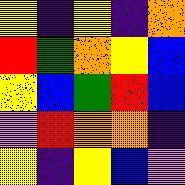[["yellow", "indigo", "yellow", "indigo", "orange"], ["red", "green", "orange", "yellow", "blue"], ["yellow", "blue", "green", "red", "blue"], ["violet", "red", "orange", "orange", "indigo"], ["yellow", "indigo", "yellow", "blue", "violet"]]